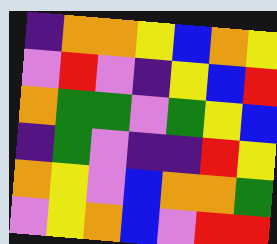[["indigo", "orange", "orange", "yellow", "blue", "orange", "yellow"], ["violet", "red", "violet", "indigo", "yellow", "blue", "red"], ["orange", "green", "green", "violet", "green", "yellow", "blue"], ["indigo", "green", "violet", "indigo", "indigo", "red", "yellow"], ["orange", "yellow", "violet", "blue", "orange", "orange", "green"], ["violet", "yellow", "orange", "blue", "violet", "red", "red"]]